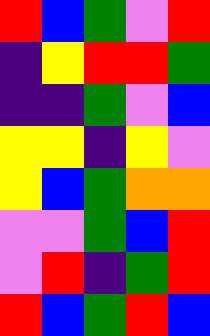[["red", "blue", "green", "violet", "red"], ["indigo", "yellow", "red", "red", "green"], ["indigo", "indigo", "green", "violet", "blue"], ["yellow", "yellow", "indigo", "yellow", "violet"], ["yellow", "blue", "green", "orange", "orange"], ["violet", "violet", "green", "blue", "red"], ["violet", "red", "indigo", "green", "red"], ["red", "blue", "green", "red", "blue"]]